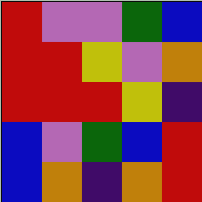[["red", "violet", "violet", "green", "blue"], ["red", "red", "yellow", "violet", "orange"], ["red", "red", "red", "yellow", "indigo"], ["blue", "violet", "green", "blue", "red"], ["blue", "orange", "indigo", "orange", "red"]]